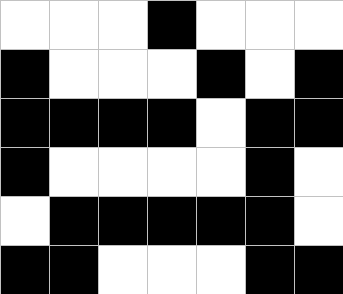[["white", "white", "white", "black", "white", "white", "white"], ["black", "white", "white", "white", "black", "white", "black"], ["black", "black", "black", "black", "white", "black", "black"], ["black", "white", "white", "white", "white", "black", "white"], ["white", "black", "black", "black", "black", "black", "white"], ["black", "black", "white", "white", "white", "black", "black"]]